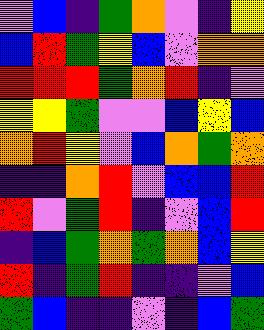[["violet", "blue", "indigo", "green", "orange", "violet", "indigo", "yellow"], ["blue", "red", "green", "yellow", "blue", "violet", "orange", "orange"], ["red", "red", "red", "green", "orange", "red", "indigo", "violet"], ["yellow", "yellow", "green", "violet", "violet", "blue", "yellow", "blue"], ["orange", "red", "yellow", "violet", "blue", "orange", "green", "orange"], ["indigo", "indigo", "orange", "red", "violet", "blue", "blue", "red"], ["red", "violet", "green", "red", "indigo", "violet", "blue", "red"], ["indigo", "blue", "green", "orange", "green", "orange", "blue", "yellow"], ["red", "indigo", "green", "red", "indigo", "indigo", "violet", "blue"], ["green", "blue", "indigo", "indigo", "violet", "indigo", "blue", "green"]]